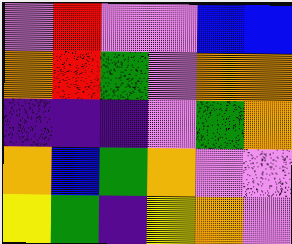[["violet", "red", "violet", "violet", "blue", "blue"], ["orange", "red", "green", "violet", "orange", "orange"], ["indigo", "indigo", "indigo", "violet", "green", "orange"], ["orange", "blue", "green", "orange", "violet", "violet"], ["yellow", "green", "indigo", "yellow", "orange", "violet"]]